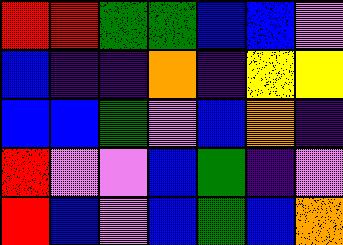[["red", "red", "green", "green", "blue", "blue", "violet"], ["blue", "indigo", "indigo", "orange", "indigo", "yellow", "yellow"], ["blue", "blue", "green", "violet", "blue", "orange", "indigo"], ["red", "violet", "violet", "blue", "green", "indigo", "violet"], ["red", "blue", "violet", "blue", "green", "blue", "orange"]]